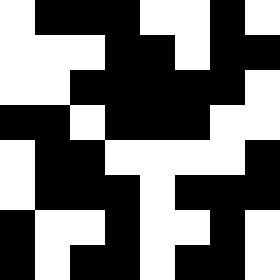[["white", "black", "black", "black", "white", "white", "black", "white"], ["white", "white", "white", "black", "black", "white", "black", "black"], ["white", "white", "black", "black", "black", "black", "black", "white"], ["black", "black", "white", "black", "black", "black", "white", "white"], ["white", "black", "black", "white", "white", "white", "white", "black"], ["white", "black", "black", "black", "white", "black", "black", "black"], ["black", "white", "white", "black", "white", "white", "black", "white"], ["black", "white", "black", "black", "white", "black", "black", "white"]]